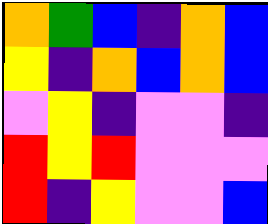[["orange", "green", "blue", "indigo", "orange", "blue"], ["yellow", "indigo", "orange", "blue", "orange", "blue"], ["violet", "yellow", "indigo", "violet", "violet", "indigo"], ["red", "yellow", "red", "violet", "violet", "violet"], ["red", "indigo", "yellow", "violet", "violet", "blue"]]